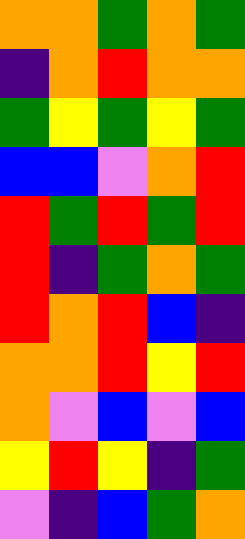[["orange", "orange", "green", "orange", "green"], ["indigo", "orange", "red", "orange", "orange"], ["green", "yellow", "green", "yellow", "green"], ["blue", "blue", "violet", "orange", "red"], ["red", "green", "red", "green", "red"], ["red", "indigo", "green", "orange", "green"], ["red", "orange", "red", "blue", "indigo"], ["orange", "orange", "red", "yellow", "red"], ["orange", "violet", "blue", "violet", "blue"], ["yellow", "red", "yellow", "indigo", "green"], ["violet", "indigo", "blue", "green", "orange"]]